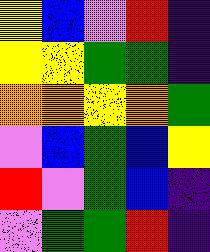[["yellow", "blue", "violet", "red", "indigo"], ["yellow", "yellow", "green", "green", "indigo"], ["orange", "orange", "yellow", "orange", "green"], ["violet", "blue", "green", "blue", "yellow"], ["red", "violet", "green", "blue", "indigo"], ["violet", "green", "green", "red", "indigo"]]